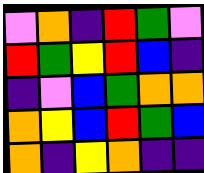[["violet", "orange", "indigo", "red", "green", "violet"], ["red", "green", "yellow", "red", "blue", "indigo"], ["indigo", "violet", "blue", "green", "orange", "orange"], ["orange", "yellow", "blue", "red", "green", "blue"], ["orange", "indigo", "yellow", "orange", "indigo", "indigo"]]